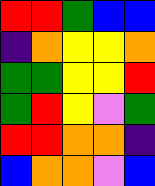[["red", "red", "green", "blue", "blue"], ["indigo", "orange", "yellow", "yellow", "orange"], ["green", "green", "yellow", "yellow", "red"], ["green", "red", "yellow", "violet", "green"], ["red", "red", "orange", "orange", "indigo"], ["blue", "orange", "orange", "violet", "blue"]]